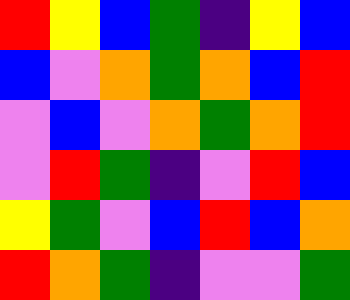[["red", "yellow", "blue", "green", "indigo", "yellow", "blue"], ["blue", "violet", "orange", "green", "orange", "blue", "red"], ["violet", "blue", "violet", "orange", "green", "orange", "red"], ["violet", "red", "green", "indigo", "violet", "red", "blue"], ["yellow", "green", "violet", "blue", "red", "blue", "orange"], ["red", "orange", "green", "indigo", "violet", "violet", "green"]]